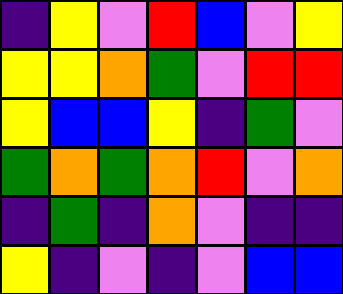[["indigo", "yellow", "violet", "red", "blue", "violet", "yellow"], ["yellow", "yellow", "orange", "green", "violet", "red", "red"], ["yellow", "blue", "blue", "yellow", "indigo", "green", "violet"], ["green", "orange", "green", "orange", "red", "violet", "orange"], ["indigo", "green", "indigo", "orange", "violet", "indigo", "indigo"], ["yellow", "indigo", "violet", "indigo", "violet", "blue", "blue"]]